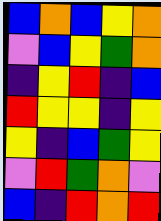[["blue", "orange", "blue", "yellow", "orange"], ["violet", "blue", "yellow", "green", "orange"], ["indigo", "yellow", "red", "indigo", "blue"], ["red", "yellow", "yellow", "indigo", "yellow"], ["yellow", "indigo", "blue", "green", "yellow"], ["violet", "red", "green", "orange", "violet"], ["blue", "indigo", "red", "orange", "red"]]